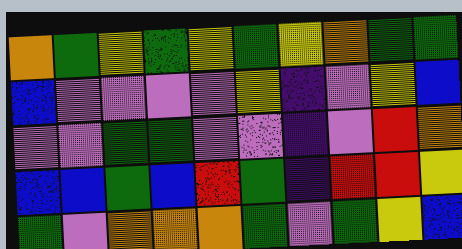[["orange", "green", "yellow", "green", "yellow", "green", "yellow", "orange", "green", "green"], ["blue", "violet", "violet", "violet", "violet", "yellow", "indigo", "violet", "yellow", "blue"], ["violet", "violet", "green", "green", "violet", "violet", "indigo", "violet", "red", "orange"], ["blue", "blue", "green", "blue", "red", "green", "indigo", "red", "red", "yellow"], ["green", "violet", "orange", "orange", "orange", "green", "violet", "green", "yellow", "blue"]]